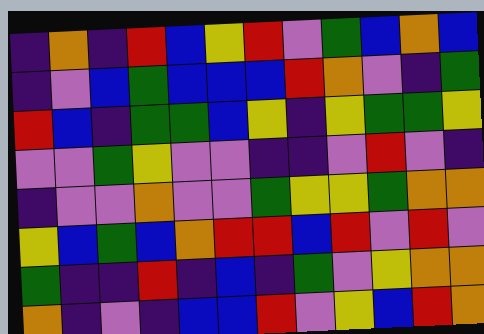[["indigo", "orange", "indigo", "red", "blue", "yellow", "red", "violet", "green", "blue", "orange", "blue"], ["indigo", "violet", "blue", "green", "blue", "blue", "blue", "red", "orange", "violet", "indigo", "green"], ["red", "blue", "indigo", "green", "green", "blue", "yellow", "indigo", "yellow", "green", "green", "yellow"], ["violet", "violet", "green", "yellow", "violet", "violet", "indigo", "indigo", "violet", "red", "violet", "indigo"], ["indigo", "violet", "violet", "orange", "violet", "violet", "green", "yellow", "yellow", "green", "orange", "orange"], ["yellow", "blue", "green", "blue", "orange", "red", "red", "blue", "red", "violet", "red", "violet"], ["green", "indigo", "indigo", "red", "indigo", "blue", "indigo", "green", "violet", "yellow", "orange", "orange"], ["orange", "indigo", "violet", "indigo", "blue", "blue", "red", "violet", "yellow", "blue", "red", "orange"]]